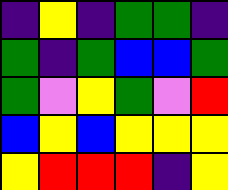[["indigo", "yellow", "indigo", "green", "green", "indigo"], ["green", "indigo", "green", "blue", "blue", "green"], ["green", "violet", "yellow", "green", "violet", "red"], ["blue", "yellow", "blue", "yellow", "yellow", "yellow"], ["yellow", "red", "red", "red", "indigo", "yellow"]]